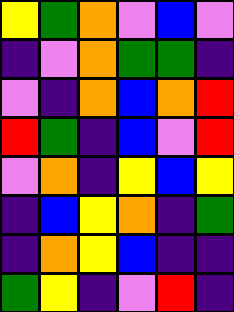[["yellow", "green", "orange", "violet", "blue", "violet"], ["indigo", "violet", "orange", "green", "green", "indigo"], ["violet", "indigo", "orange", "blue", "orange", "red"], ["red", "green", "indigo", "blue", "violet", "red"], ["violet", "orange", "indigo", "yellow", "blue", "yellow"], ["indigo", "blue", "yellow", "orange", "indigo", "green"], ["indigo", "orange", "yellow", "blue", "indigo", "indigo"], ["green", "yellow", "indigo", "violet", "red", "indigo"]]